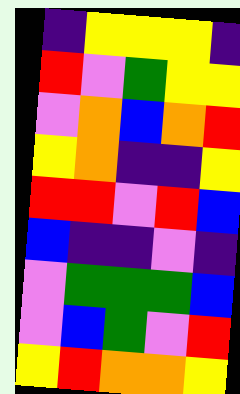[["indigo", "yellow", "yellow", "yellow", "indigo"], ["red", "violet", "green", "yellow", "yellow"], ["violet", "orange", "blue", "orange", "red"], ["yellow", "orange", "indigo", "indigo", "yellow"], ["red", "red", "violet", "red", "blue"], ["blue", "indigo", "indigo", "violet", "indigo"], ["violet", "green", "green", "green", "blue"], ["violet", "blue", "green", "violet", "red"], ["yellow", "red", "orange", "orange", "yellow"]]